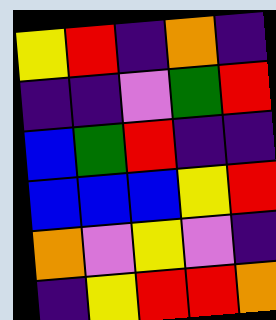[["yellow", "red", "indigo", "orange", "indigo"], ["indigo", "indigo", "violet", "green", "red"], ["blue", "green", "red", "indigo", "indigo"], ["blue", "blue", "blue", "yellow", "red"], ["orange", "violet", "yellow", "violet", "indigo"], ["indigo", "yellow", "red", "red", "orange"]]